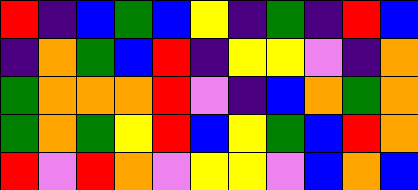[["red", "indigo", "blue", "green", "blue", "yellow", "indigo", "green", "indigo", "red", "blue"], ["indigo", "orange", "green", "blue", "red", "indigo", "yellow", "yellow", "violet", "indigo", "orange"], ["green", "orange", "orange", "orange", "red", "violet", "indigo", "blue", "orange", "green", "orange"], ["green", "orange", "green", "yellow", "red", "blue", "yellow", "green", "blue", "red", "orange"], ["red", "violet", "red", "orange", "violet", "yellow", "yellow", "violet", "blue", "orange", "blue"]]